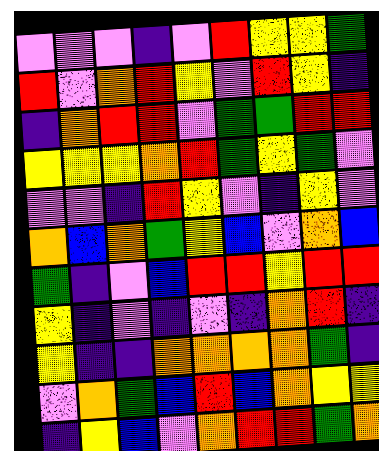[["violet", "violet", "violet", "indigo", "violet", "red", "yellow", "yellow", "green"], ["red", "violet", "orange", "red", "yellow", "violet", "red", "yellow", "indigo"], ["indigo", "orange", "red", "red", "violet", "green", "green", "red", "red"], ["yellow", "yellow", "yellow", "orange", "red", "green", "yellow", "green", "violet"], ["violet", "violet", "indigo", "red", "yellow", "violet", "indigo", "yellow", "violet"], ["orange", "blue", "orange", "green", "yellow", "blue", "violet", "orange", "blue"], ["green", "indigo", "violet", "blue", "red", "red", "yellow", "red", "red"], ["yellow", "indigo", "violet", "indigo", "violet", "indigo", "orange", "red", "indigo"], ["yellow", "indigo", "indigo", "orange", "orange", "orange", "orange", "green", "indigo"], ["violet", "orange", "green", "blue", "red", "blue", "orange", "yellow", "yellow"], ["indigo", "yellow", "blue", "violet", "orange", "red", "red", "green", "orange"]]